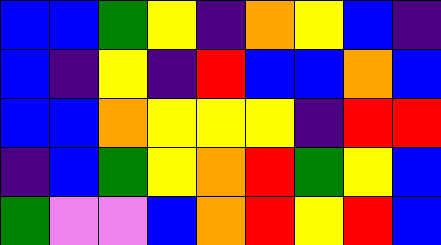[["blue", "blue", "green", "yellow", "indigo", "orange", "yellow", "blue", "indigo"], ["blue", "indigo", "yellow", "indigo", "red", "blue", "blue", "orange", "blue"], ["blue", "blue", "orange", "yellow", "yellow", "yellow", "indigo", "red", "red"], ["indigo", "blue", "green", "yellow", "orange", "red", "green", "yellow", "blue"], ["green", "violet", "violet", "blue", "orange", "red", "yellow", "red", "blue"]]